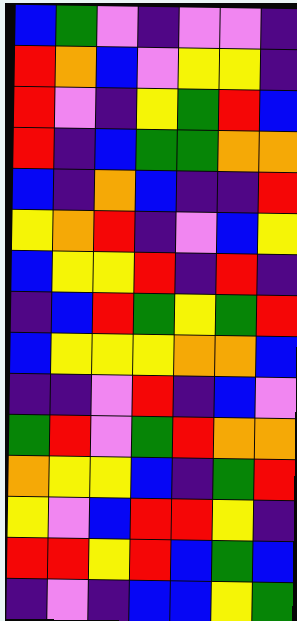[["blue", "green", "violet", "indigo", "violet", "violet", "indigo"], ["red", "orange", "blue", "violet", "yellow", "yellow", "indigo"], ["red", "violet", "indigo", "yellow", "green", "red", "blue"], ["red", "indigo", "blue", "green", "green", "orange", "orange"], ["blue", "indigo", "orange", "blue", "indigo", "indigo", "red"], ["yellow", "orange", "red", "indigo", "violet", "blue", "yellow"], ["blue", "yellow", "yellow", "red", "indigo", "red", "indigo"], ["indigo", "blue", "red", "green", "yellow", "green", "red"], ["blue", "yellow", "yellow", "yellow", "orange", "orange", "blue"], ["indigo", "indigo", "violet", "red", "indigo", "blue", "violet"], ["green", "red", "violet", "green", "red", "orange", "orange"], ["orange", "yellow", "yellow", "blue", "indigo", "green", "red"], ["yellow", "violet", "blue", "red", "red", "yellow", "indigo"], ["red", "red", "yellow", "red", "blue", "green", "blue"], ["indigo", "violet", "indigo", "blue", "blue", "yellow", "green"]]